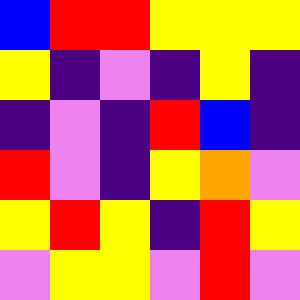[["blue", "red", "red", "yellow", "yellow", "yellow"], ["yellow", "indigo", "violet", "indigo", "yellow", "indigo"], ["indigo", "violet", "indigo", "red", "blue", "indigo"], ["red", "violet", "indigo", "yellow", "orange", "violet"], ["yellow", "red", "yellow", "indigo", "red", "yellow"], ["violet", "yellow", "yellow", "violet", "red", "violet"]]